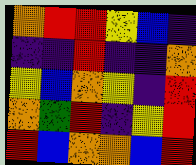[["orange", "red", "red", "yellow", "blue", "indigo"], ["indigo", "indigo", "red", "indigo", "indigo", "orange"], ["yellow", "blue", "orange", "yellow", "indigo", "red"], ["orange", "green", "red", "indigo", "yellow", "red"], ["red", "blue", "orange", "orange", "blue", "red"]]